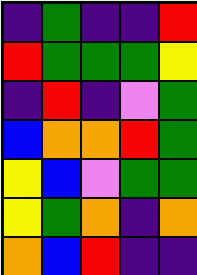[["indigo", "green", "indigo", "indigo", "red"], ["red", "green", "green", "green", "yellow"], ["indigo", "red", "indigo", "violet", "green"], ["blue", "orange", "orange", "red", "green"], ["yellow", "blue", "violet", "green", "green"], ["yellow", "green", "orange", "indigo", "orange"], ["orange", "blue", "red", "indigo", "indigo"]]